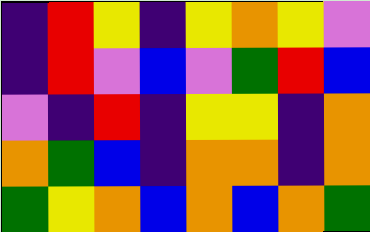[["indigo", "red", "yellow", "indigo", "yellow", "orange", "yellow", "violet"], ["indigo", "red", "violet", "blue", "violet", "green", "red", "blue"], ["violet", "indigo", "red", "indigo", "yellow", "yellow", "indigo", "orange"], ["orange", "green", "blue", "indigo", "orange", "orange", "indigo", "orange"], ["green", "yellow", "orange", "blue", "orange", "blue", "orange", "green"]]